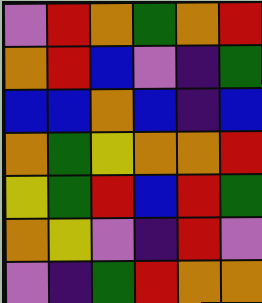[["violet", "red", "orange", "green", "orange", "red"], ["orange", "red", "blue", "violet", "indigo", "green"], ["blue", "blue", "orange", "blue", "indigo", "blue"], ["orange", "green", "yellow", "orange", "orange", "red"], ["yellow", "green", "red", "blue", "red", "green"], ["orange", "yellow", "violet", "indigo", "red", "violet"], ["violet", "indigo", "green", "red", "orange", "orange"]]